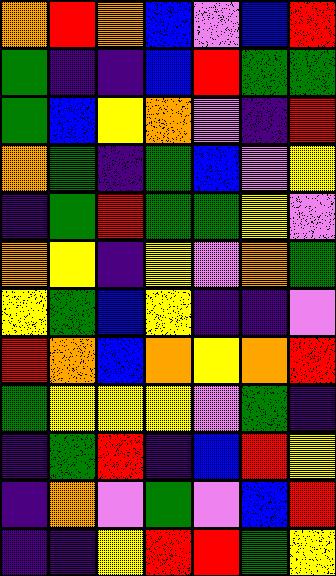[["orange", "red", "orange", "blue", "violet", "blue", "red"], ["green", "indigo", "indigo", "blue", "red", "green", "green"], ["green", "blue", "yellow", "orange", "violet", "indigo", "red"], ["orange", "green", "indigo", "green", "blue", "violet", "yellow"], ["indigo", "green", "red", "green", "green", "yellow", "violet"], ["orange", "yellow", "indigo", "yellow", "violet", "orange", "green"], ["yellow", "green", "blue", "yellow", "indigo", "indigo", "violet"], ["red", "orange", "blue", "orange", "yellow", "orange", "red"], ["green", "yellow", "yellow", "yellow", "violet", "green", "indigo"], ["indigo", "green", "red", "indigo", "blue", "red", "yellow"], ["indigo", "orange", "violet", "green", "violet", "blue", "red"], ["indigo", "indigo", "yellow", "red", "red", "green", "yellow"]]